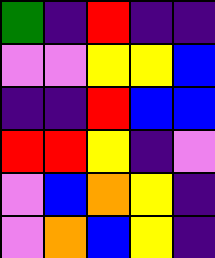[["green", "indigo", "red", "indigo", "indigo"], ["violet", "violet", "yellow", "yellow", "blue"], ["indigo", "indigo", "red", "blue", "blue"], ["red", "red", "yellow", "indigo", "violet"], ["violet", "blue", "orange", "yellow", "indigo"], ["violet", "orange", "blue", "yellow", "indigo"]]